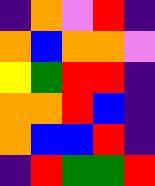[["indigo", "orange", "violet", "red", "indigo"], ["orange", "blue", "orange", "orange", "violet"], ["yellow", "green", "red", "red", "indigo"], ["orange", "orange", "red", "blue", "indigo"], ["orange", "blue", "blue", "red", "indigo"], ["indigo", "red", "green", "green", "red"]]